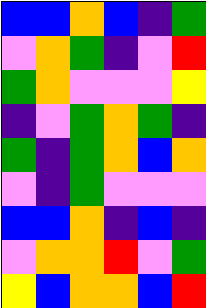[["blue", "blue", "orange", "blue", "indigo", "green"], ["violet", "orange", "green", "indigo", "violet", "red"], ["green", "orange", "violet", "violet", "violet", "yellow"], ["indigo", "violet", "green", "orange", "green", "indigo"], ["green", "indigo", "green", "orange", "blue", "orange"], ["violet", "indigo", "green", "violet", "violet", "violet"], ["blue", "blue", "orange", "indigo", "blue", "indigo"], ["violet", "orange", "orange", "red", "violet", "green"], ["yellow", "blue", "orange", "orange", "blue", "red"]]